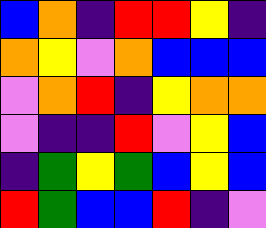[["blue", "orange", "indigo", "red", "red", "yellow", "indigo"], ["orange", "yellow", "violet", "orange", "blue", "blue", "blue"], ["violet", "orange", "red", "indigo", "yellow", "orange", "orange"], ["violet", "indigo", "indigo", "red", "violet", "yellow", "blue"], ["indigo", "green", "yellow", "green", "blue", "yellow", "blue"], ["red", "green", "blue", "blue", "red", "indigo", "violet"]]